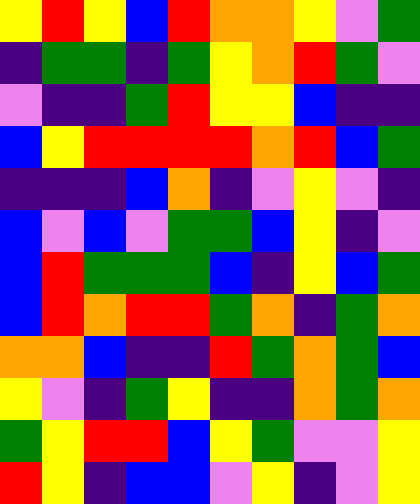[["yellow", "red", "yellow", "blue", "red", "orange", "orange", "yellow", "violet", "green"], ["indigo", "green", "green", "indigo", "green", "yellow", "orange", "red", "green", "violet"], ["violet", "indigo", "indigo", "green", "red", "yellow", "yellow", "blue", "indigo", "indigo"], ["blue", "yellow", "red", "red", "red", "red", "orange", "red", "blue", "green"], ["indigo", "indigo", "indigo", "blue", "orange", "indigo", "violet", "yellow", "violet", "indigo"], ["blue", "violet", "blue", "violet", "green", "green", "blue", "yellow", "indigo", "violet"], ["blue", "red", "green", "green", "green", "blue", "indigo", "yellow", "blue", "green"], ["blue", "red", "orange", "red", "red", "green", "orange", "indigo", "green", "orange"], ["orange", "orange", "blue", "indigo", "indigo", "red", "green", "orange", "green", "blue"], ["yellow", "violet", "indigo", "green", "yellow", "indigo", "indigo", "orange", "green", "orange"], ["green", "yellow", "red", "red", "blue", "yellow", "green", "violet", "violet", "yellow"], ["red", "yellow", "indigo", "blue", "blue", "violet", "yellow", "indigo", "violet", "yellow"]]